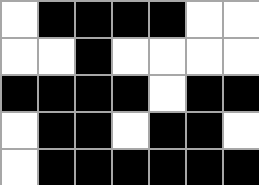[["white", "black", "black", "black", "black", "white", "white"], ["white", "white", "black", "white", "white", "white", "white"], ["black", "black", "black", "black", "white", "black", "black"], ["white", "black", "black", "white", "black", "black", "white"], ["white", "black", "black", "black", "black", "black", "black"]]